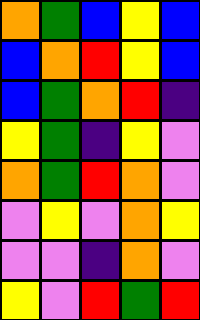[["orange", "green", "blue", "yellow", "blue"], ["blue", "orange", "red", "yellow", "blue"], ["blue", "green", "orange", "red", "indigo"], ["yellow", "green", "indigo", "yellow", "violet"], ["orange", "green", "red", "orange", "violet"], ["violet", "yellow", "violet", "orange", "yellow"], ["violet", "violet", "indigo", "orange", "violet"], ["yellow", "violet", "red", "green", "red"]]